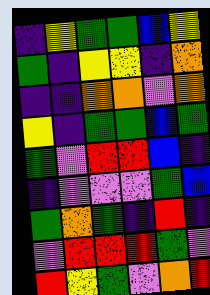[["indigo", "yellow", "green", "green", "blue", "yellow"], ["green", "indigo", "yellow", "yellow", "indigo", "orange"], ["indigo", "indigo", "orange", "orange", "violet", "orange"], ["yellow", "indigo", "green", "green", "blue", "green"], ["green", "violet", "red", "red", "blue", "indigo"], ["indigo", "violet", "violet", "violet", "green", "blue"], ["green", "orange", "green", "indigo", "red", "indigo"], ["violet", "red", "red", "red", "green", "violet"], ["red", "yellow", "green", "violet", "orange", "red"]]